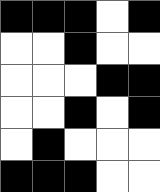[["black", "black", "black", "white", "black"], ["white", "white", "black", "white", "white"], ["white", "white", "white", "black", "black"], ["white", "white", "black", "white", "black"], ["white", "black", "white", "white", "white"], ["black", "black", "black", "white", "white"]]